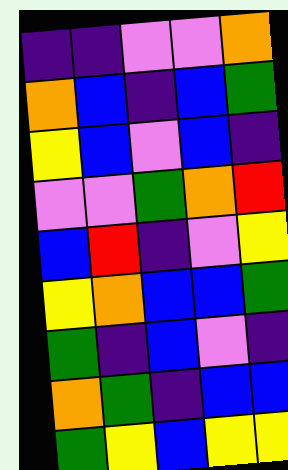[["indigo", "indigo", "violet", "violet", "orange"], ["orange", "blue", "indigo", "blue", "green"], ["yellow", "blue", "violet", "blue", "indigo"], ["violet", "violet", "green", "orange", "red"], ["blue", "red", "indigo", "violet", "yellow"], ["yellow", "orange", "blue", "blue", "green"], ["green", "indigo", "blue", "violet", "indigo"], ["orange", "green", "indigo", "blue", "blue"], ["green", "yellow", "blue", "yellow", "yellow"]]